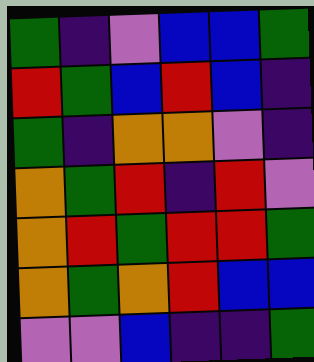[["green", "indigo", "violet", "blue", "blue", "green"], ["red", "green", "blue", "red", "blue", "indigo"], ["green", "indigo", "orange", "orange", "violet", "indigo"], ["orange", "green", "red", "indigo", "red", "violet"], ["orange", "red", "green", "red", "red", "green"], ["orange", "green", "orange", "red", "blue", "blue"], ["violet", "violet", "blue", "indigo", "indigo", "green"]]